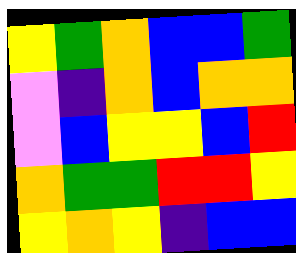[["yellow", "green", "orange", "blue", "blue", "green"], ["violet", "indigo", "orange", "blue", "orange", "orange"], ["violet", "blue", "yellow", "yellow", "blue", "red"], ["orange", "green", "green", "red", "red", "yellow"], ["yellow", "orange", "yellow", "indigo", "blue", "blue"]]